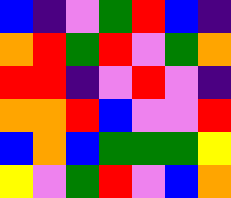[["blue", "indigo", "violet", "green", "red", "blue", "indigo"], ["orange", "red", "green", "red", "violet", "green", "orange"], ["red", "red", "indigo", "violet", "red", "violet", "indigo"], ["orange", "orange", "red", "blue", "violet", "violet", "red"], ["blue", "orange", "blue", "green", "green", "green", "yellow"], ["yellow", "violet", "green", "red", "violet", "blue", "orange"]]